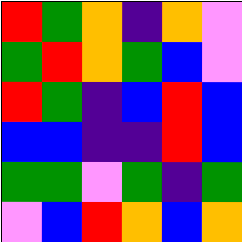[["red", "green", "orange", "indigo", "orange", "violet"], ["green", "red", "orange", "green", "blue", "violet"], ["red", "green", "indigo", "blue", "red", "blue"], ["blue", "blue", "indigo", "indigo", "red", "blue"], ["green", "green", "violet", "green", "indigo", "green"], ["violet", "blue", "red", "orange", "blue", "orange"]]